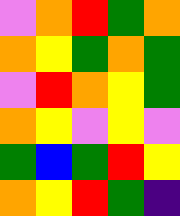[["violet", "orange", "red", "green", "orange"], ["orange", "yellow", "green", "orange", "green"], ["violet", "red", "orange", "yellow", "green"], ["orange", "yellow", "violet", "yellow", "violet"], ["green", "blue", "green", "red", "yellow"], ["orange", "yellow", "red", "green", "indigo"]]